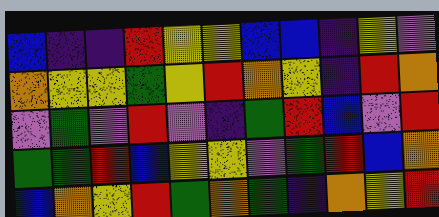[["blue", "indigo", "indigo", "red", "yellow", "yellow", "blue", "blue", "indigo", "yellow", "violet"], ["orange", "yellow", "yellow", "green", "yellow", "red", "orange", "yellow", "indigo", "red", "orange"], ["violet", "green", "violet", "red", "violet", "indigo", "green", "red", "blue", "violet", "red"], ["green", "green", "red", "blue", "yellow", "yellow", "violet", "green", "red", "blue", "orange"], ["blue", "orange", "yellow", "red", "green", "orange", "green", "indigo", "orange", "yellow", "red"]]